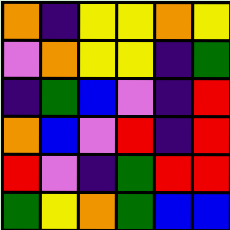[["orange", "indigo", "yellow", "yellow", "orange", "yellow"], ["violet", "orange", "yellow", "yellow", "indigo", "green"], ["indigo", "green", "blue", "violet", "indigo", "red"], ["orange", "blue", "violet", "red", "indigo", "red"], ["red", "violet", "indigo", "green", "red", "red"], ["green", "yellow", "orange", "green", "blue", "blue"]]